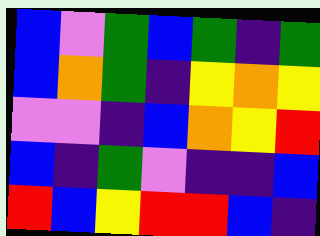[["blue", "violet", "green", "blue", "green", "indigo", "green"], ["blue", "orange", "green", "indigo", "yellow", "orange", "yellow"], ["violet", "violet", "indigo", "blue", "orange", "yellow", "red"], ["blue", "indigo", "green", "violet", "indigo", "indigo", "blue"], ["red", "blue", "yellow", "red", "red", "blue", "indigo"]]